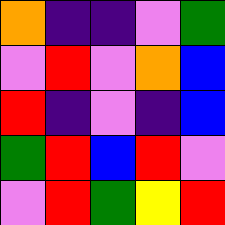[["orange", "indigo", "indigo", "violet", "green"], ["violet", "red", "violet", "orange", "blue"], ["red", "indigo", "violet", "indigo", "blue"], ["green", "red", "blue", "red", "violet"], ["violet", "red", "green", "yellow", "red"]]